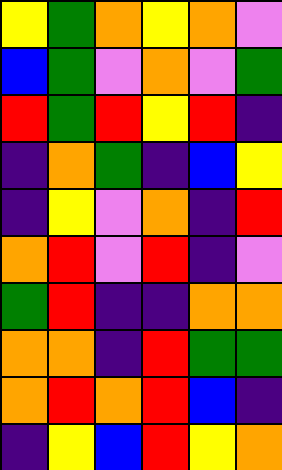[["yellow", "green", "orange", "yellow", "orange", "violet"], ["blue", "green", "violet", "orange", "violet", "green"], ["red", "green", "red", "yellow", "red", "indigo"], ["indigo", "orange", "green", "indigo", "blue", "yellow"], ["indigo", "yellow", "violet", "orange", "indigo", "red"], ["orange", "red", "violet", "red", "indigo", "violet"], ["green", "red", "indigo", "indigo", "orange", "orange"], ["orange", "orange", "indigo", "red", "green", "green"], ["orange", "red", "orange", "red", "blue", "indigo"], ["indigo", "yellow", "blue", "red", "yellow", "orange"]]